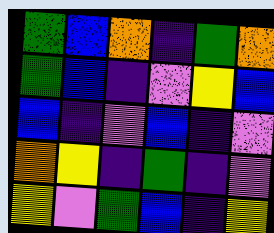[["green", "blue", "orange", "indigo", "green", "orange"], ["green", "blue", "indigo", "violet", "yellow", "blue"], ["blue", "indigo", "violet", "blue", "indigo", "violet"], ["orange", "yellow", "indigo", "green", "indigo", "violet"], ["yellow", "violet", "green", "blue", "indigo", "yellow"]]